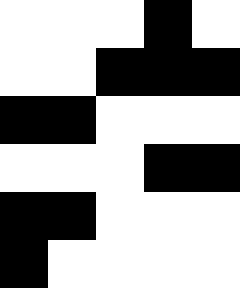[["white", "white", "white", "black", "white"], ["white", "white", "black", "black", "black"], ["black", "black", "white", "white", "white"], ["white", "white", "white", "black", "black"], ["black", "black", "white", "white", "white"], ["black", "white", "white", "white", "white"]]